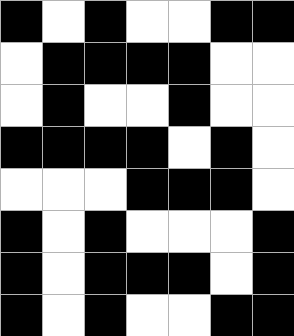[["black", "white", "black", "white", "white", "black", "black"], ["white", "black", "black", "black", "black", "white", "white"], ["white", "black", "white", "white", "black", "white", "white"], ["black", "black", "black", "black", "white", "black", "white"], ["white", "white", "white", "black", "black", "black", "white"], ["black", "white", "black", "white", "white", "white", "black"], ["black", "white", "black", "black", "black", "white", "black"], ["black", "white", "black", "white", "white", "black", "black"]]